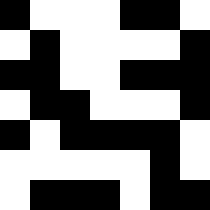[["black", "white", "white", "white", "black", "black", "white"], ["white", "black", "white", "white", "white", "white", "black"], ["black", "black", "white", "white", "black", "black", "black"], ["white", "black", "black", "white", "white", "white", "black"], ["black", "white", "black", "black", "black", "black", "white"], ["white", "white", "white", "white", "white", "black", "white"], ["white", "black", "black", "black", "white", "black", "black"]]